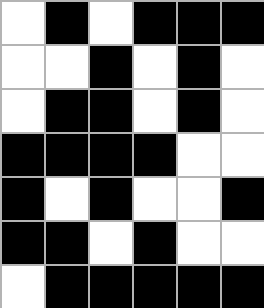[["white", "black", "white", "black", "black", "black"], ["white", "white", "black", "white", "black", "white"], ["white", "black", "black", "white", "black", "white"], ["black", "black", "black", "black", "white", "white"], ["black", "white", "black", "white", "white", "black"], ["black", "black", "white", "black", "white", "white"], ["white", "black", "black", "black", "black", "black"]]